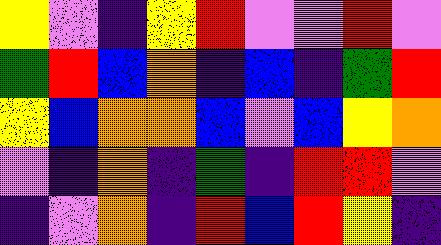[["yellow", "violet", "indigo", "yellow", "red", "violet", "violet", "red", "violet"], ["green", "red", "blue", "orange", "indigo", "blue", "indigo", "green", "red"], ["yellow", "blue", "orange", "orange", "blue", "violet", "blue", "yellow", "orange"], ["violet", "indigo", "orange", "indigo", "green", "indigo", "red", "red", "violet"], ["indigo", "violet", "orange", "indigo", "red", "blue", "red", "yellow", "indigo"]]